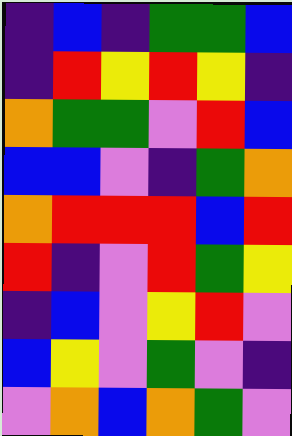[["indigo", "blue", "indigo", "green", "green", "blue"], ["indigo", "red", "yellow", "red", "yellow", "indigo"], ["orange", "green", "green", "violet", "red", "blue"], ["blue", "blue", "violet", "indigo", "green", "orange"], ["orange", "red", "red", "red", "blue", "red"], ["red", "indigo", "violet", "red", "green", "yellow"], ["indigo", "blue", "violet", "yellow", "red", "violet"], ["blue", "yellow", "violet", "green", "violet", "indigo"], ["violet", "orange", "blue", "orange", "green", "violet"]]